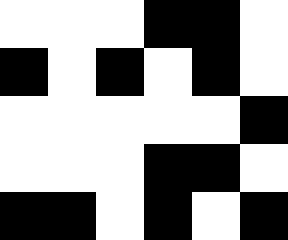[["white", "white", "white", "black", "black", "white"], ["black", "white", "black", "white", "black", "white"], ["white", "white", "white", "white", "white", "black"], ["white", "white", "white", "black", "black", "white"], ["black", "black", "white", "black", "white", "black"]]